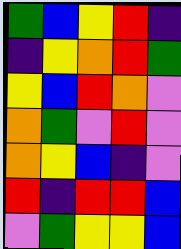[["green", "blue", "yellow", "red", "indigo"], ["indigo", "yellow", "orange", "red", "green"], ["yellow", "blue", "red", "orange", "violet"], ["orange", "green", "violet", "red", "violet"], ["orange", "yellow", "blue", "indigo", "violet"], ["red", "indigo", "red", "red", "blue"], ["violet", "green", "yellow", "yellow", "blue"]]